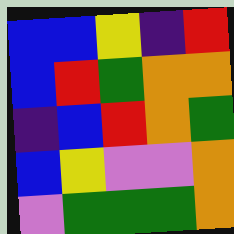[["blue", "blue", "yellow", "indigo", "red"], ["blue", "red", "green", "orange", "orange"], ["indigo", "blue", "red", "orange", "green"], ["blue", "yellow", "violet", "violet", "orange"], ["violet", "green", "green", "green", "orange"]]